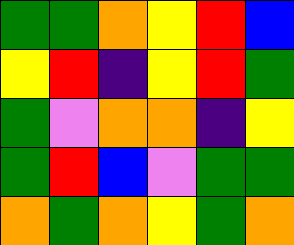[["green", "green", "orange", "yellow", "red", "blue"], ["yellow", "red", "indigo", "yellow", "red", "green"], ["green", "violet", "orange", "orange", "indigo", "yellow"], ["green", "red", "blue", "violet", "green", "green"], ["orange", "green", "orange", "yellow", "green", "orange"]]